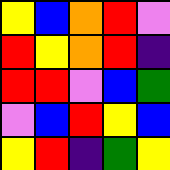[["yellow", "blue", "orange", "red", "violet"], ["red", "yellow", "orange", "red", "indigo"], ["red", "red", "violet", "blue", "green"], ["violet", "blue", "red", "yellow", "blue"], ["yellow", "red", "indigo", "green", "yellow"]]